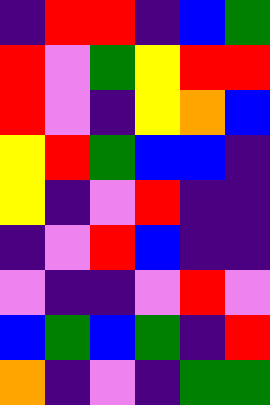[["indigo", "red", "red", "indigo", "blue", "green"], ["red", "violet", "green", "yellow", "red", "red"], ["red", "violet", "indigo", "yellow", "orange", "blue"], ["yellow", "red", "green", "blue", "blue", "indigo"], ["yellow", "indigo", "violet", "red", "indigo", "indigo"], ["indigo", "violet", "red", "blue", "indigo", "indigo"], ["violet", "indigo", "indigo", "violet", "red", "violet"], ["blue", "green", "blue", "green", "indigo", "red"], ["orange", "indigo", "violet", "indigo", "green", "green"]]